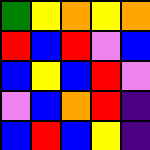[["green", "yellow", "orange", "yellow", "orange"], ["red", "blue", "red", "violet", "blue"], ["blue", "yellow", "blue", "red", "violet"], ["violet", "blue", "orange", "red", "indigo"], ["blue", "red", "blue", "yellow", "indigo"]]